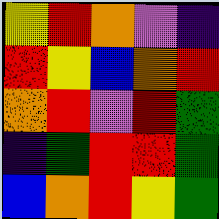[["yellow", "red", "orange", "violet", "indigo"], ["red", "yellow", "blue", "orange", "red"], ["orange", "red", "violet", "red", "green"], ["indigo", "green", "red", "red", "green"], ["blue", "orange", "red", "yellow", "green"]]